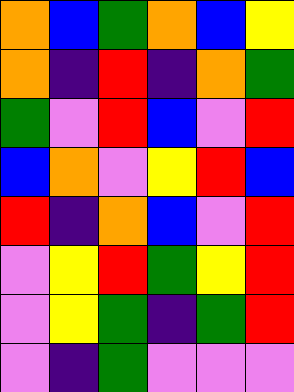[["orange", "blue", "green", "orange", "blue", "yellow"], ["orange", "indigo", "red", "indigo", "orange", "green"], ["green", "violet", "red", "blue", "violet", "red"], ["blue", "orange", "violet", "yellow", "red", "blue"], ["red", "indigo", "orange", "blue", "violet", "red"], ["violet", "yellow", "red", "green", "yellow", "red"], ["violet", "yellow", "green", "indigo", "green", "red"], ["violet", "indigo", "green", "violet", "violet", "violet"]]